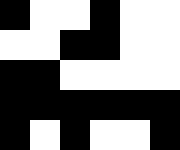[["black", "white", "white", "black", "white", "white"], ["white", "white", "black", "black", "white", "white"], ["black", "black", "white", "white", "white", "white"], ["black", "black", "black", "black", "black", "black"], ["black", "white", "black", "white", "white", "black"]]